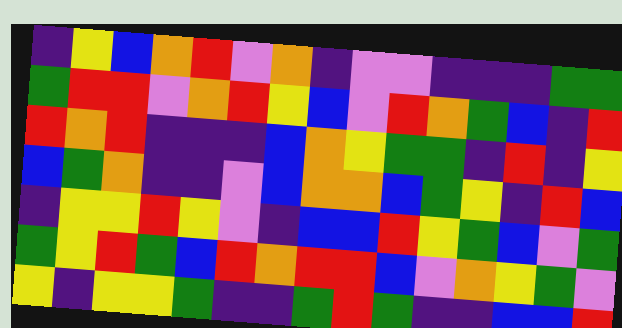[["indigo", "yellow", "blue", "orange", "red", "violet", "orange", "indigo", "violet", "violet", "indigo", "indigo", "indigo", "green", "green"], ["green", "red", "red", "violet", "orange", "red", "yellow", "blue", "violet", "red", "orange", "green", "blue", "indigo", "red"], ["red", "orange", "red", "indigo", "indigo", "indigo", "blue", "orange", "yellow", "green", "green", "indigo", "red", "indigo", "yellow"], ["blue", "green", "orange", "indigo", "indigo", "violet", "blue", "orange", "orange", "blue", "green", "yellow", "indigo", "red", "blue"], ["indigo", "yellow", "yellow", "red", "yellow", "violet", "indigo", "blue", "blue", "red", "yellow", "green", "blue", "violet", "green"], ["green", "yellow", "red", "green", "blue", "red", "orange", "red", "red", "blue", "violet", "orange", "yellow", "green", "violet"], ["yellow", "indigo", "yellow", "yellow", "green", "indigo", "indigo", "green", "red", "green", "indigo", "indigo", "blue", "blue", "red"]]